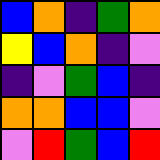[["blue", "orange", "indigo", "green", "orange"], ["yellow", "blue", "orange", "indigo", "violet"], ["indigo", "violet", "green", "blue", "indigo"], ["orange", "orange", "blue", "blue", "violet"], ["violet", "red", "green", "blue", "red"]]